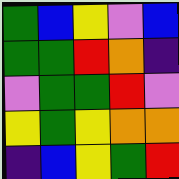[["green", "blue", "yellow", "violet", "blue"], ["green", "green", "red", "orange", "indigo"], ["violet", "green", "green", "red", "violet"], ["yellow", "green", "yellow", "orange", "orange"], ["indigo", "blue", "yellow", "green", "red"]]